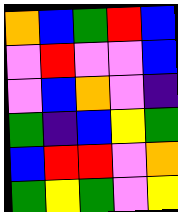[["orange", "blue", "green", "red", "blue"], ["violet", "red", "violet", "violet", "blue"], ["violet", "blue", "orange", "violet", "indigo"], ["green", "indigo", "blue", "yellow", "green"], ["blue", "red", "red", "violet", "orange"], ["green", "yellow", "green", "violet", "yellow"]]